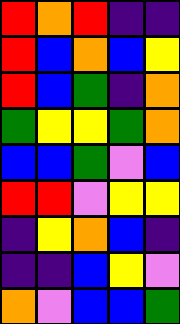[["red", "orange", "red", "indigo", "indigo"], ["red", "blue", "orange", "blue", "yellow"], ["red", "blue", "green", "indigo", "orange"], ["green", "yellow", "yellow", "green", "orange"], ["blue", "blue", "green", "violet", "blue"], ["red", "red", "violet", "yellow", "yellow"], ["indigo", "yellow", "orange", "blue", "indigo"], ["indigo", "indigo", "blue", "yellow", "violet"], ["orange", "violet", "blue", "blue", "green"]]